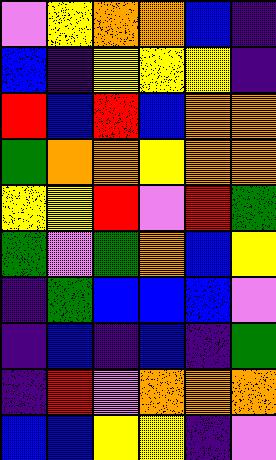[["violet", "yellow", "orange", "orange", "blue", "indigo"], ["blue", "indigo", "yellow", "yellow", "yellow", "indigo"], ["red", "blue", "red", "blue", "orange", "orange"], ["green", "orange", "orange", "yellow", "orange", "orange"], ["yellow", "yellow", "red", "violet", "red", "green"], ["green", "violet", "green", "orange", "blue", "yellow"], ["indigo", "green", "blue", "blue", "blue", "violet"], ["indigo", "blue", "indigo", "blue", "indigo", "green"], ["indigo", "red", "violet", "orange", "orange", "orange"], ["blue", "blue", "yellow", "yellow", "indigo", "violet"]]